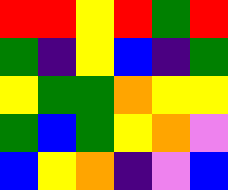[["red", "red", "yellow", "red", "green", "red"], ["green", "indigo", "yellow", "blue", "indigo", "green"], ["yellow", "green", "green", "orange", "yellow", "yellow"], ["green", "blue", "green", "yellow", "orange", "violet"], ["blue", "yellow", "orange", "indigo", "violet", "blue"]]